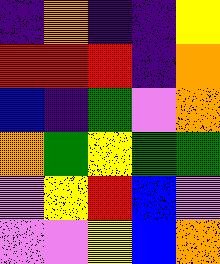[["indigo", "orange", "indigo", "indigo", "yellow"], ["red", "red", "red", "indigo", "orange"], ["blue", "indigo", "green", "violet", "orange"], ["orange", "green", "yellow", "green", "green"], ["violet", "yellow", "red", "blue", "violet"], ["violet", "violet", "yellow", "blue", "orange"]]